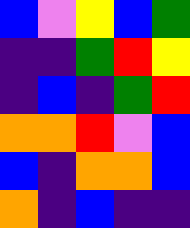[["blue", "violet", "yellow", "blue", "green"], ["indigo", "indigo", "green", "red", "yellow"], ["indigo", "blue", "indigo", "green", "red"], ["orange", "orange", "red", "violet", "blue"], ["blue", "indigo", "orange", "orange", "blue"], ["orange", "indigo", "blue", "indigo", "indigo"]]